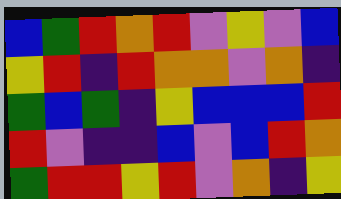[["blue", "green", "red", "orange", "red", "violet", "yellow", "violet", "blue"], ["yellow", "red", "indigo", "red", "orange", "orange", "violet", "orange", "indigo"], ["green", "blue", "green", "indigo", "yellow", "blue", "blue", "blue", "red"], ["red", "violet", "indigo", "indigo", "blue", "violet", "blue", "red", "orange"], ["green", "red", "red", "yellow", "red", "violet", "orange", "indigo", "yellow"]]